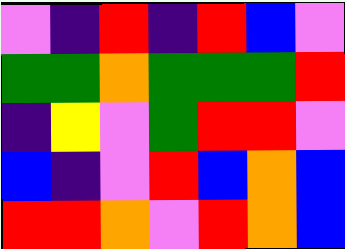[["violet", "indigo", "red", "indigo", "red", "blue", "violet"], ["green", "green", "orange", "green", "green", "green", "red"], ["indigo", "yellow", "violet", "green", "red", "red", "violet"], ["blue", "indigo", "violet", "red", "blue", "orange", "blue"], ["red", "red", "orange", "violet", "red", "orange", "blue"]]